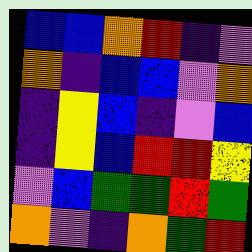[["blue", "blue", "orange", "red", "indigo", "violet"], ["orange", "indigo", "blue", "blue", "violet", "orange"], ["indigo", "yellow", "blue", "indigo", "violet", "blue"], ["indigo", "yellow", "blue", "red", "red", "yellow"], ["violet", "blue", "green", "green", "red", "green"], ["orange", "violet", "indigo", "orange", "green", "red"]]